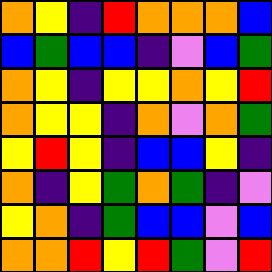[["orange", "yellow", "indigo", "red", "orange", "orange", "orange", "blue"], ["blue", "green", "blue", "blue", "indigo", "violet", "blue", "green"], ["orange", "yellow", "indigo", "yellow", "yellow", "orange", "yellow", "red"], ["orange", "yellow", "yellow", "indigo", "orange", "violet", "orange", "green"], ["yellow", "red", "yellow", "indigo", "blue", "blue", "yellow", "indigo"], ["orange", "indigo", "yellow", "green", "orange", "green", "indigo", "violet"], ["yellow", "orange", "indigo", "green", "blue", "blue", "violet", "blue"], ["orange", "orange", "red", "yellow", "red", "green", "violet", "red"]]